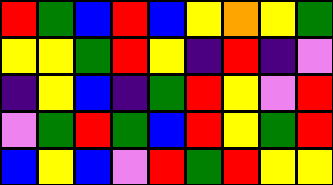[["red", "green", "blue", "red", "blue", "yellow", "orange", "yellow", "green"], ["yellow", "yellow", "green", "red", "yellow", "indigo", "red", "indigo", "violet"], ["indigo", "yellow", "blue", "indigo", "green", "red", "yellow", "violet", "red"], ["violet", "green", "red", "green", "blue", "red", "yellow", "green", "red"], ["blue", "yellow", "blue", "violet", "red", "green", "red", "yellow", "yellow"]]